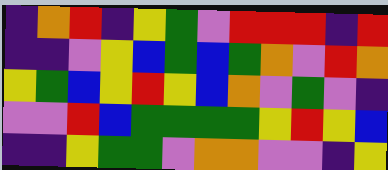[["indigo", "orange", "red", "indigo", "yellow", "green", "violet", "red", "red", "red", "indigo", "red"], ["indigo", "indigo", "violet", "yellow", "blue", "green", "blue", "green", "orange", "violet", "red", "orange"], ["yellow", "green", "blue", "yellow", "red", "yellow", "blue", "orange", "violet", "green", "violet", "indigo"], ["violet", "violet", "red", "blue", "green", "green", "green", "green", "yellow", "red", "yellow", "blue"], ["indigo", "indigo", "yellow", "green", "green", "violet", "orange", "orange", "violet", "violet", "indigo", "yellow"]]